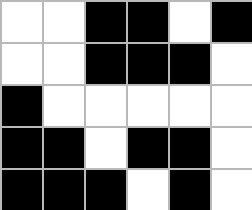[["white", "white", "black", "black", "white", "black"], ["white", "white", "black", "black", "black", "white"], ["black", "white", "white", "white", "white", "white"], ["black", "black", "white", "black", "black", "white"], ["black", "black", "black", "white", "black", "white"]]